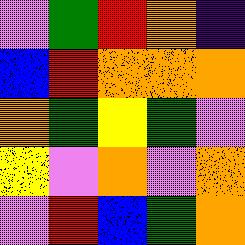[["violet", "green", "red", "orange", "indigo"], ["blue", "red", "orange", "orange", "orange"], ["orange", "green", "yellow", "green", "violet"], ["yellow", "violet", "orange", "violet", "orange"], ["violet", "red", "blue", "green", "orange"]]